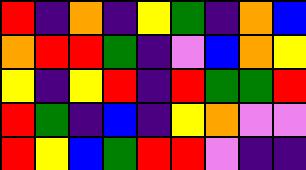[["red", "indigo", "orange", "indigo", "yellow", "green", "indigo", "orange", "blue"], ["orange", "red", "red", "green", "indigo", "violet", "blue", "orange", "yellow"], ["yellow", "indigo", "yellow", "red", "indigo", "red", "green", "green", "red"], ["red", "green", "indigo", "blue", "indigo", "yellow", "orange", "violet", "violet"], ["red", "yellow", "blue", "green", "red", "red", "violet", "indigo", "indigo"]]